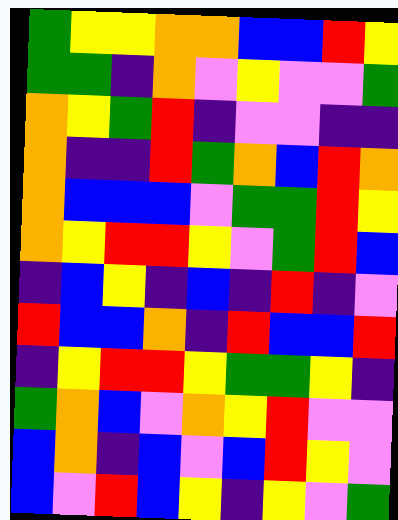[["green", "yellow", "yellow", "orange", "orange", "blue", "blue", "red", "yellow"], ["green", "green", "indigo", "orange", "violet", "yellow", "violet", "violet", "green"], ["orange", "yellow", "green", "red", "indigo", "violet", "violet", "indigo", "indigo"], ["orange", "indigo", "indigo", "red", "green", "orange", "blue", "red", "orange"], ["orange", "blue", "blue", "blue", "violet", "green", "green", "red", "yellow"], ["orange", "yellow", "red", "red", "yellow", "violet", "green", "red", "blue"], ["indigo", "blue", "yellow", "indigo", "blue", "indigo", "red", "indigo", "violet"], ["red", "blue", "blue", "orange", "indigo", "red", "blue", "blue", "red"], ["indigo", "yellow", "red", "red", "yellow", "green", "green", "yellow", "indigo"], ["green", "orange", "blue", "violet", "orange", "yellow", "red", "violet", "violet"], ["blue", "orange", "indigo", "blue", "violet", "blue", "red", "yellow", "violet"], ["blue", "violet", "red", "blue", "yellow", "indigo", "yellow", "violet", "green"]]